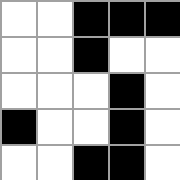[["white", "white", "black", "black", "black"], ["white", "white", "black", "white", "white"], ["white", "white", "white", "black", "white"], ["black", "white", "white", "black", "white"], ["white", "white", "black", "black", "white"]]